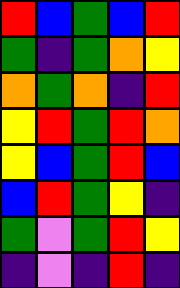[["red", "blue", "green", "blue", "red"], ["green", "indigo", "green", "orange", "yellow"], ["orange", "green", "orange", "indigo", "red"], ["yellow", "red", "green", "red", "orange"], ["yellow", "blue", "green", "red", "blue"], ["blue", "red", "green", "yellow", "indigo"], ["green", "violet", "green", "red", "yellow"], ["indigo", "violet", "indigo", "red", "indigo"]]